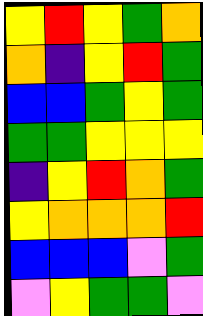[["yellow", "red", "yellow", "green", "orange"], ["orange", "indigo", "yellow", "red", "green"], ["blue", "blue", "green", "yellow", "green"], ["green", "green", "yellow", "yellow", "yellow"], ["indigo", "yellow", "red", "orange", "green"], ["yellow", "orange", "orange", "orange", "red"], ["blue", "blue", "blue", "violet", "green"], ["violet", "yellow", "green", "green", "violet"]]